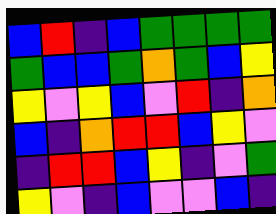[["blue", "red", "indigo", "blue", "green", "green", "green", "green"], ["green", "blue", "blue", "green", "orange", "green", "blue", "yellow"], ["yellow", "violet", "yellow", "blue", "violet", "red", "indigo", "orange"], ["blue", "indigo", "orange", "red", "red", "blue", "yellow", "violet"], ["indigo", "red", "red", "blue", "yellow", "indigo", "violet", "green"], ["yellow", "violet", "indigo", "blue", "violet", "violet", "blue", "indigo"]]